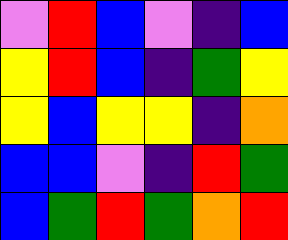[["violet", "red", "blue", "violet", "indigo", "blue"], ["yellow", "red", "blue", "indigo", "green", "yellow"], ["yellow", "blue", "yellow", "yellow", "indigo", "orange"], ["blue", "blue", "violet", "indigo", "red", "green"], ["blue", "green", "red", "green", "orange", "red"]]